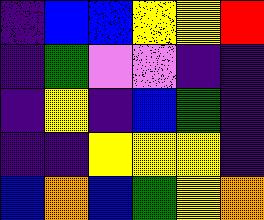[["indigo", "blue", "blue", "yellow", "yellow", "red"], ["indigo", "green", "violet", "violet", "indigo", "indigo"], ["indigo", "yellow", "indigo", "blue", "green", "indigo"], ["indigo", "indigo", "yellow", "yellow", "yellow", "indigo"], ["blue", "orange", "blue", "green", "yellow", "orange"]]